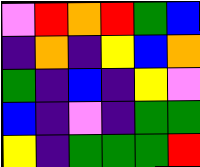[["violet", "red", "orange", "red", "green", "blue"], ["indigo", "orange", "indigo", "yellow", "blue", "orange"], ["green", "indigo", "blue", "indigo", "yellow", "violet"], ["blue", "indigo", "violet", "indigo", "green", "green"], ["yellow", "indigo", "green", "green", "green", "red"]]